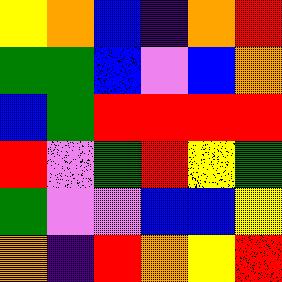[["yellow", "orange", "blue", "indigo", "orange", "red"], ["green", "green", "blue", "violet", "blue", "orange"], ["blue", "green", "red", "red", "red", "red"], ["red", "violet", "green", "red", "yellow", "green"], ["green", "violet", "violet", "blue", "blue", "yellow"], ["orange", "indigo", "red", "orange", "yellow", "red"]]